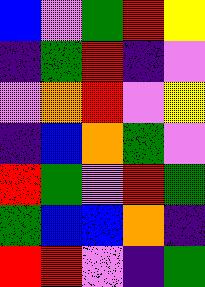[["blue", "violet", "green", "red", "yellow"], ["indigo", "green", "red", "indigo", "violet"], ["violet", "orange", "red", "violet", "yellow"], ["indigo", "blue", "orange", "green", "violet"], ["red", "green", "violet", "red", "green"], ["green", "blue", "blue", "orange", "indigo"], ["red", "red", "violet", "indigo", "green"]]